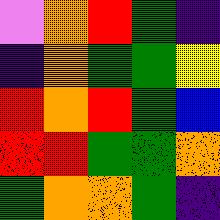[["violet", "orange", "red", "green", "indigo"], ["indigo", "orange", "green", "green", "yellow"], ["red", "orange", "red", "green", "blue"], ["red", "red", "green", "green", "orange"], ["green", "orange", "orange", "green", "indigo"]]